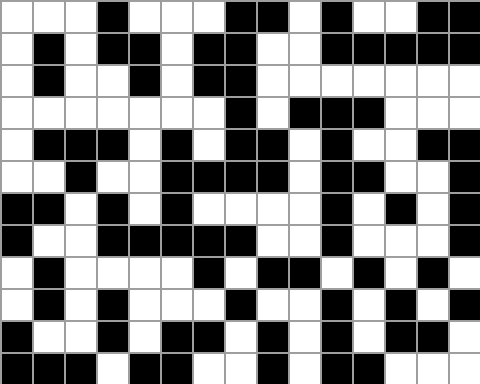[["white", "white", "white", "black", "white", "white", "white", "black", "black", "white", "black", "white", "white", "black", "black"], ["white", "black", "white", "black", "black", "white", "black", "black", "white", "white", "black", "black", "black", "black", "black"], ["white", "black", "white", "white", "black", "white", "black", "black", "white", "white", "white", "white", "white", "white", "white"], ["white", "white", "white", "white", "white", "white", "white", "black", "white", "black", "black", "black", "white", "white", "white"], ["white", "black", "black", "black", "white", "black", "white", "black", "black", "white", "black", "white", "white", "black", "black"], ["white", "white", "black", "white", "white", "black", "black", "black", "black", "white", "black", "black", "white", "white", "black"], ["black", "black", "white", "black", "white", "black", "white", "white", "white", "white", "black", "white", "black", "white", "black"], ["black", "white", "white", "black", "black", "black", "black", "black", "white", "white", "black", "white", "white", "white", "black"], ["white", "black", "white", "white", "white", "white", "black", "white", "black", "black", "white", "black", "white", "black", "white"], ["white", "black", "white", "black", "white", "white", "white", "black", "white", "white", "black", "white", "black", "white", "black"], ["black", "white", "white", "black", "white", "black", "black", "white", "black", "white", "black", "white", "black", "black", "white"], ["black", "black", "black", "white", "black", "black", "white", "white", "black", "white", "black", "black", "white", "white", "white"]]